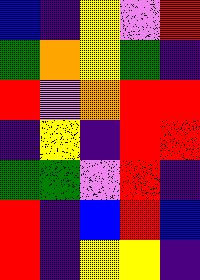[["blue", "indigo", "yellow", "violet", "red"], ["green", "orange", "yellow", "green", "indigo"], ["red", "violet", "orange", "red", "red"], ["indigo", "yellow", "indigo", "red", "red"], ["green", "green", "violet", "red", "indigo"], ["red", "indigo", "blue", "red", "blue"], ["red", "indigo", "yellow", "yellow", "indigo"]]